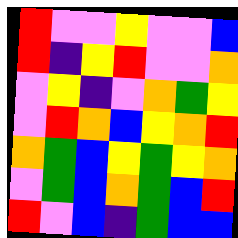[["red", "violet", "violet", "yellow", "violet", "violet", "blue"], ["red", "indigo", "yellow", "red", "violet", "violet", "orange"], ["violet", "yellow", "indigo", "violet", "orange", "green", "yellow"], ["violet", "red", "orange", "blue", "yellow", "orange", "red"], ["orange", "green", "blue", "yellow", "green", "yellow", "orange"], ["violet", "green", "blue", "orange", "green", "blue", "red"], ["red", "violet", "blue", "indigo", "green", "blue", "blue"]]